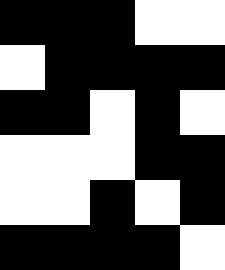[["black", "black", "black", "white", "white"], ["white", "black", "black", "black", "black"], ["black", "black", "white", "black", "white"], ["white", "white", "white", "black", "black"], ["white", "white", "black", "white", "black"], ["black", "black", "black", "black", "white"]]